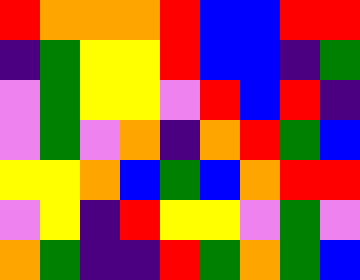[["red", "orange", "orange", "orange", "red", "blue", "blue", "red", "red"], ["indigo", "green", "yellow", "yellow", "red", "blue", "blue", "indigo", "green"], ["violet", "green", "yellow", "yellow", "violet", "red", "blue", "red", "indigo"], ["violet", "green", "violet", "orange", "indigo", "orange", "red", "green", "blue"], ["yellow", "yellow", "orange", "blue", "green", "blue", "orange", "red", "red"], ["violet", "yellow", "indigo", "red", "yellow", "yellow", "violet", "green", "violet"], ["orange", "green", "indigo", "indigo", "red", "green", "orange", "green", "blue"]]